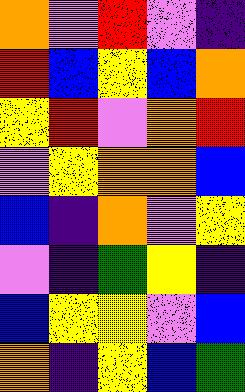[["orange", "violet", "red", "violet", "indigo"], ["red", "blue", "yellow", "blue", "orange"], ["yellow", "red", "violet", "orange", "red"], ["violet", "yellow", "orange", "orange", "blue"], ["blue", "indigo", "orange", "violet", "yellow"], ["violet", "indigo", "green", "yellow", "indigo"], ["blue", "yellow", "yellow", "violet", "blue"], ["orange", "indigo", "yellow", "blue", "green"]]